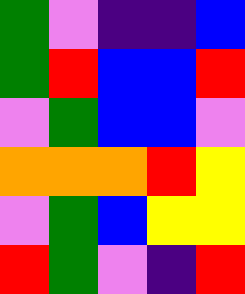[["green", "violet", "indigo", "indigo", "blue"], ["green", "red", "blue", "blue", "red"], ["violet", "green", "blue", "blue", "violet"], ["orange", "orange", "orange", "red", "yellow"], ["violet", "green", "blue", "yellow", "yellow"], ["red", "green", "violet", "indigo", "red"]]